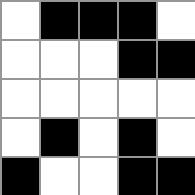[["white", "black", "black", "black", "white"], ["white", "white", "white", "black", "black"], ["white", "white", "white", "white", "white"], ["white", "black", "white", "black", "white"], ["black", "white", "white", "black", "black"]]